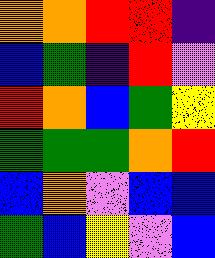[["orange", "orange", "red", "red", "indigo"], ["blue", "green", "indigo", "red", "violet"], ["red", "orange", "blue", "green", "yellow"], ["green", "green", "green", "orange", "red"], ["blue", "orange", "violet", "blue", "blue"], ["green", "blue", "yellow", "violet", "blue"]]